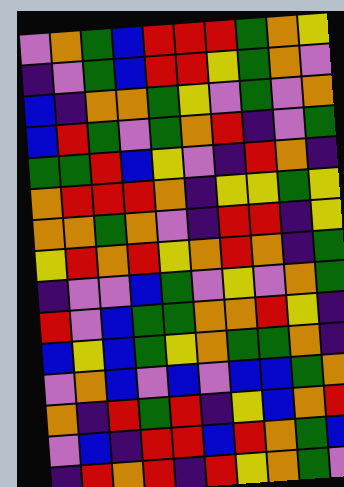[["violet", "orange", "green", "blue", "red", "red", "red", "green", "orange", "yellow"], ["indigo", "violet", "green", "blue", "red", "red", "yellow", "green", "orange", "violet"], ["blue", "indigo", "orange", "orange", "green", "yellow", "violet", "green", "violet", "orange"], ["blue", "red", "green", "violet", "green", "orange", "red", "indigo", "violet", "green"], ["green", "green", "red", "blue", "yellow", "violet", "indigo", "red", "orange", "indigo"], ["orange", "red", "red", "red", "orange", "indigo", "yellow", "yellow", "green", "yellow"], ["orange", "orange", "green", "orange", "violet", "indigo", "red", "red", "indigo", "yellow"], ["yellow", "red", "orange", "red", "yellow", "orange", "red", "orange", "indigo", "green"], ["indigo", "violet", "violet", "blue", "green", "violet", "yellow", "violet", "orange", "green"], ["red", "violet", "blue", "green", "green", "orange", "orange", "red", "yellow", "indigo"], ["blue", "yellow", "blue", "green", "yellow", "orange", "green", "green", "orange", "indigo"], ["violet", "orange", "blue", "violet", "blue", "violet", "blue", "blue", "green", "orange"], ["orange", "indigo", "red", "green", "red", "indigo", "yellow", "blue", "orange", "red"], ["violet", "blue", "indigo", "red", "red", "blue", "red", "orange", "green", "blue"], ["indigo", "red", "orange", "red", "indigo", "red", "yellow", "orange", "green", "violet"]]